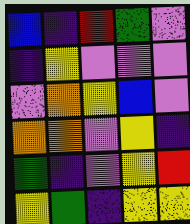[["blue", "indigo", "red", "green", "violet"], ["indigo", "yellow", "violet", "violet", "violet"], ["violet", "orange", "yellow", "blue", "violet"], ["orange", "orange", "violet", "yellow", "indigo"], ["green", "indigo", "violet", "yellow", "red"], ["yellow", "green", "indigo", "yellow", "yellow"]]